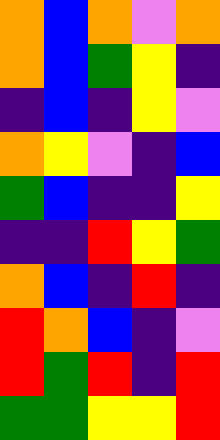[["orange", "blue", "orange", "violet", "orange"], ["orange", "blue", "green", "yellow", "indigo"], ["indigo", "blue", "indigo", "yellow", "violet"], ["orange", "yellow", "violet", "indigo", "blue"], ["green", "blue", "indigo", "indigo", "yellow"], ["indigo", "indigo", "red", "yellow", "green"], ["orange", "blue", "indigo", "red", "indigo"], ["red", "orange", "blue", "indigo", "violet"], ["red", "green", "red", "indigo", "red"], ["green", "green", "yellow", "yellow", "red"]]